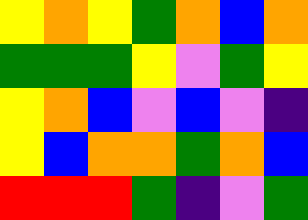[["yellow", "orange", "yellow", "green", "orange", "blue", "orange"], ["green", "green", "green", "yellow", "violet", "green", "yellow"], ["yellow", "orange", "blue", "violet", "blue", "violet", "indigo"], ["yellow", "blue", "orange", "orange", "green", "orange", "blue"], ["red", "red", "red", "green", "indigo", "violet", "green"]]